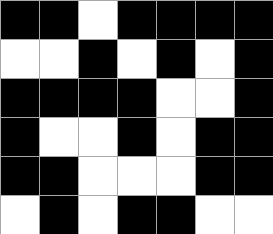[["black", "black", "white", "black", "black", "black", "black"], ["white", "white", "black", "white", "black", "white", "black"], ["black", "black", "black", "black", "white", "white", "black"], ["black", "white", "white", "black", "white", "black", "black"], ["black", "black", "white", "white", "white", "black", "black"], ["white", "black", "white", "black", "black", "white", "white"]]